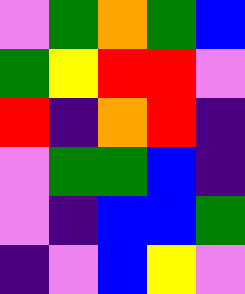[["violet", "green", "orange", "green", "blue"], ["green", "yellow", "red", "red", "violet"], ["red", "indigo", "orange", "red", "indigo"], ["violet", "green", "green", "blue", "indigo"], ["violet", "indigo", "blue", "blue", "green"], ["indigo", "violet", "blue", "yellow", "violet"]]